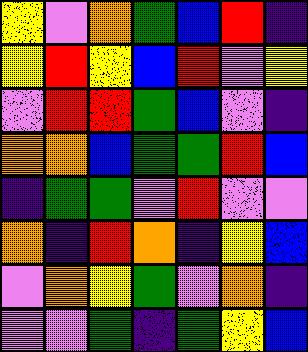[["yellow", "violet", "orange", "green", "blue", "red", "indigo"], ["yellow", "red", "yellow", "blue", "red", "violet", "yellow"], ["violet", "red", "red", "green", "blue", "violet", "indigo"], ["orange", "orange", "blue", "green", "green", "red", "blue"], ["indigo", "green", "green", "violet", "red", "violet", "violet"], ["orange", "indigo", "red", "orange", "indigo", "yellow", "blue"], ["violet", "orange", "yellow", "green", "violet", "orange", "indigo"], ["violet", "violet", "green", "indigo", "green", "yellow", "blue"]]